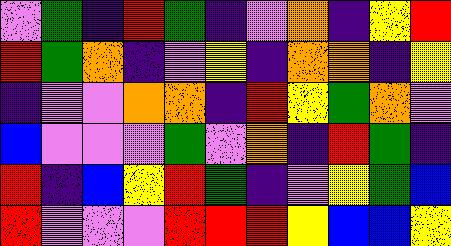[["violet", "green", "indigo", "red", "green", "indigo", "violet", "orange", "indigo", "yellow", "red"], ["red", "green", "orange", "indigo", "violet", "yellow", "indigo", "orange", "orange", "indigo", "yellow"], ["indigo", "violet", "violet", "orange", "orange", "indigo", "red", "yellow", "green", "orange", "violet"], ["blue", "violet", "violet", "violet", "green", "violet", "orange", "indigo", "red", "green", "indigo"], ["red", "indigo", "blue", "yellow", "red", "green", "indigo", "violet", "yellow", "green", "blue"], ["red", "violet", "violet", "violet", "red", "red", "red", "yellow", "blue", "blue", "yellow"]]